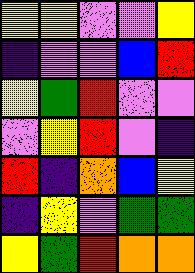[["yellow", "yellow", "violet", "violet", "yellow"], ["indigo", "violet", "violet", "blue", "red"], ["yellow", "green", "red", "violet", "violet"], ["violet", "yellow", "red", "violet", "indigo"], ["red", "indigo", "orange", "blue", "yellow"], ["indigo", "yellow", "violet", "green", "green"], ["yellow", "green", "red", "orange", "orange"]]